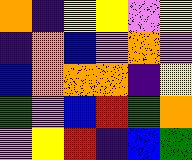[["orange", "indigo", "yellow", "yellow", "violet", "yellow"], ["indigo", "orange", "blue", "violet", "orange", "violet"], ["blue", "orange", "orange", "orange", "indigo", "yellow"], ["green", "violet", "blue", "red", "green", "orange"], ["violet", "yellow", "red", "indigo", "blue", "green"]]